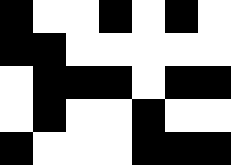[["black", "white", "white", "black", "white", "black", "white"], ["black", "black", "white", "white", "white", "white", "white"], ["white", "black", "black", "black", "white", "black", "black"], ["white", "black", "white", "white", "black", "white", "white"], ["black", "white", "white", "white", "black", "black", "black"]]